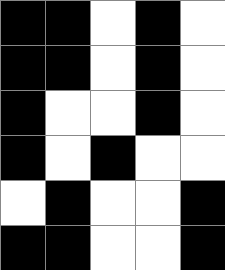[["black", "black", "white", "black", "white"], ["black", "black", "white", "black", "white"], ["black", "white", "white", "black", "white"], ["black", "white", "black", "white", "white"], ["white", "black", "white", "white", "black"], ["black", "black", "white", "white", "black"]]